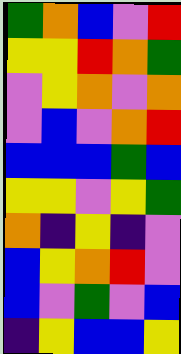[["green", "orange", "blue", "violet", "red"], ["yellow", "yellow", "red", "orange", "green"], ["violet", "yellow", "orange", "violet", "orange"], ["violet", "blue", "violet", "orange", "red"], ["blue", "blue", "blue", "green", "blue"], ["yellow", "yellow", "violet", "yellow", "green"], ["orange", "indigo", "yellow", "indigo", "violet"], ["blue", "yellow", "orange", "red", "violet"], ["blue", "violet", "green", "violet", "blue"], ["indigo", "yellow", "blue", "blue", "yellow"]]